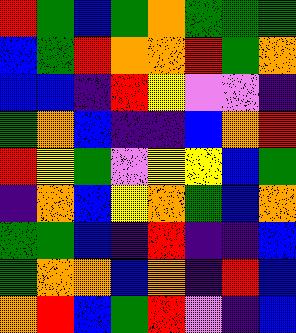[["red", "green", "blue", "green", "orange", "green", "green", "green"], ["blue", "green", "red", "orange", "orange", "red", "green", "orange"], ["blue", "blue", "indigo", "red", "yellow", "violet", "violet", "indigo"], ["green", "orange", "blue", "indigo", "indigo", "blue", "orange", "red"], ["red", "yellow", "green", "violet", "yellow", "yellow", "blue", "green"], ["indigo", "orange", "blue", "yellow", "orange", "green", "blue", "orange"], ["green", "green", "blue", "indigo", "red", "indigo", "indigo", "blue"], ["green", "orange", "orange", "blue", "orange", "indigo", "red", "blue"], ["orange", "red", "blue", "green", "red", "violet", "indigo", "blue"]]